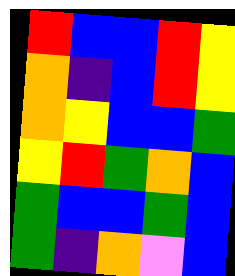[["red", "blue", "blue", "red", "yellow"], ["orange", "indigo", "blue", "red", "yellow"], ["orange", "yellow", "blue", "blue", "green"], ["yellow", "red", "green", "orange", "blue"], ["green", "blue", "blue", "green", "blue"], ["green", "indigo", "orange", "violet", "blue"]]